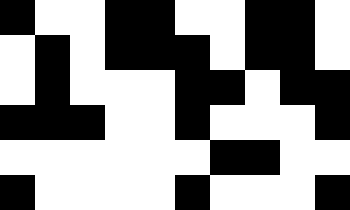[["black", "white", "white", "black", "black", "white", "white", "black", "black", "white"], ["white", "black", "white", "black", "black", "black", "white", "black", "black", "white"], ["white", "black", "white", "white", "white", "black", "black", "white", "black", "black"], ["black", "black", "black", "white", "white", "black", "white", "white", "white", "black"], ["white", "white", "white", "white", "white", "white", "black", "black", "white", "white"], ["black", "white", "white", "white", "white", "black", "white", "white", "white", "black"]]